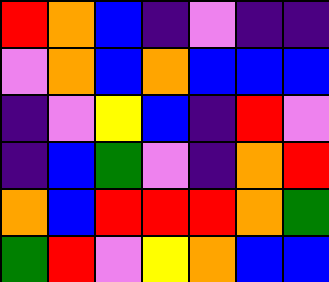[["red", "orange", "blue", "indigo", "violet", "indigo", "indigo"], ["violet", "orange", "blue", "orange", "blue", "blue", "blue"], ["indigo", "violet", "yellow", "blue", "indigo", "red", "violet"], ["indigo", "blue", "green", "violet", "indigo", "orange", "red"], ["orange", "blue", "red", "red", "red", "orange", "green"], ["green", "red", "violet", "yellow", "orange", "blue", "blue"]]